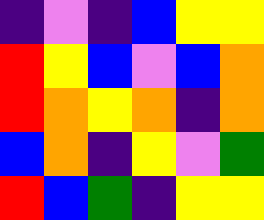[["indigo", "violet", "indigo", "blue", "yellow", "yellow"], ["red", "yellow", "blue", "violet", "blue", "orange"], ["red", "orange", "yellow", "orange", "indigo", "orange"], ["blue", "orange", "indigo", "yellow", "violet", "green"], ["red", "blue", "green", "indigo", "yellow", "yellow"]]